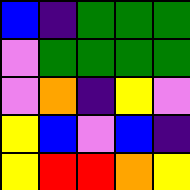[["blue", "indigo", "green", "green", "green"], ["violet", "green", "green", "green", "green"], ["violet", "orange", "indigo", "yellow", "violet"], ["yellow", "blue", "violet", "blue", "indigo"], ["yellow", "red", "red", "orange", "yellow"]]